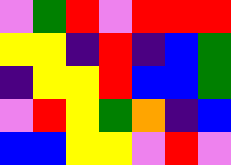[["violet", "green", "red", "violet", "red", "red", "red"], ["yellow", "yellow", "indigo", "red", "indigo", "blue", "green"], ["indigo", "yellow", "yellow", "red", "blue", "blue", "green"], ["violet", "red", "yellow", "green", "orange", "indigo", "blue"], ["blue", "blue", "yellow", "yellow", "violet", "red", "violet"]]